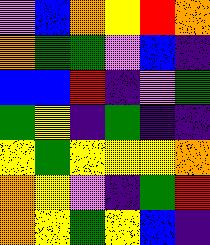[["violet", "blue", "orange", "yellow", "red", "orange"], ["orange", "green", "green", "violet", "blue", "indigo"], ["blue", "blue", "red", "indigo", "violet", "green"], ["green", "yellow", "indigo", "green", "indigo", "indigo"], ["yellow", "green", "yellow", "yellow", "yellow", "orange"], ["orange", "yellow", "violet", "indigo", "green", "red"], ["orange", "yellow", "green", "yellow", "blue", "indigo"]]